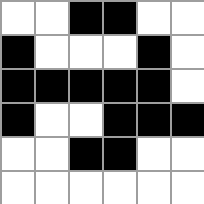[["white", "white", "black", "black", "white", "white"], ["black", "white", "white", "white", "black", "white"], ["black", "black", "black", "black", "black", "white"], ["black", "white", "white", "black", "black", "black"], ["white", "white", "black", "black", "white", "white"], ["white", "white", "white", "white", "white", "white"]]